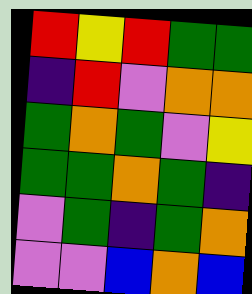[["red", "yellow", "red", "green", "green"], ["indigo", "red", "violet", "orange", "orange"], ["green", "orange", "green", "violet", "yellow"], ["green", "green", "orange", "green", "indigo"], ["violet", "green", "indigo", "green", "orange"], ["violet", "violet", "blue", "orange", "blue"]]